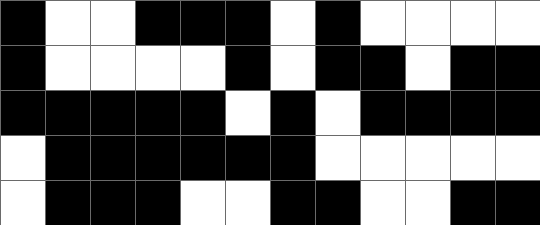[["black", "white", "white", "black", "black", "black", "white", "black", "white", "white", "white", "white"], ["black", "white", "white", "white", "white", "black", "white", "black", "black", "white", "black", "black"], ["black", "black", "black", "black", "black", "white", "black", "white", "black", "black", "black", "black"], ["white", "black", "black", "black", "black", "black", "black", "white", "white", "white", "white", "white"], ["white", "black", "black", "black", "white", "white", "black", "black", "white", "white", "black", "black"]]